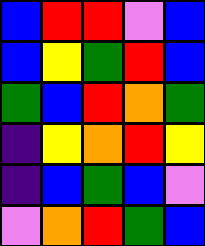[["blue", "red", "red", "violet", "blue"], ["blue", "yellow", "green", "red", "blue"], ["green", "blue", "red", "orange", "green"], ["indigo", "yellow", "orange", "red", "yellow"], ["indigo", "blue", "green", "blue", "violet"], ["violet", "orange", "red", "green", "blue"]]